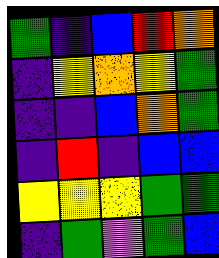[["green", "indigo", "blue", "red", "orange"], ["indigo", "yellow", "orange", "yellow", "green"], ["indigo", "indigo", "blue", "orange", "green"], ["indigo", "red", "indigo", "blue", "blue"], ["yellow", "yellow", "yellow", "green", "green"], ["indigo", "green", "violet", "green", "blue"]]